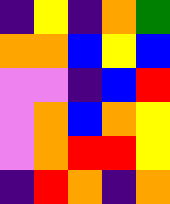[["indigo", "yellow", "indigo", "orange", "green"], ["orange", "orange", "blue", "yellow", "blue"], ["violet", "violet", "indigo", "blue", "red"], ["violet", "orange", "blue", "orange", "yellow"], ["violet", "orange", "red", "red", "yellow"], ["indigo", "red", "orange", "indigo", "orange"]]